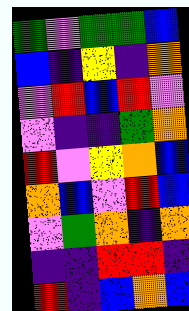[["green", "violet", "green", "green", "blue"], ["blue", "indigo", "yellow", "indigo", "orange"], ["violet", "red", "blue", "red", "violet"], ["violet", "indigo", "indigo", "green", "orange"], ["red", "violet", "yellow", "orange", "blue"], ["orange", "blue", "violet", "red", "blue"], ["violet", "green", "orange", "indigo", "orange"], ["indigo", "indigo", "red", "red", "indigo"], ["red", "indigo", "blue", "orange", "blue"]]